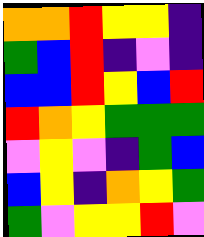[["orange", "orange", "red", "yellow", "yellow", "indigo"], ["green", "blue", "red", "indigo", "violet", "indigo"], ["blue", "blue", "red", "yellow", "blue", "red"], ["red", "orange", "yellow", "green", "green", "green"], ["violet", "yellow", "violet", "indigo", "green", "blue"], ["blue", "yellow", "indigo", "orange", "yellow", "green"], ["green", "violet", "yellow", "yellow", "red", "violet"]]